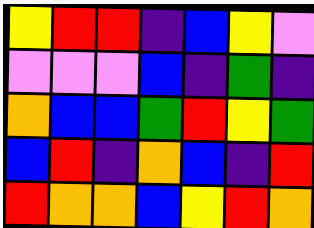[["yellow", "red", "red", "indigo", "blue", "yellow", "violet"], ["violet", "violet", "violet", "blue", "indigo", "green", "indigo"], ["orange", "blue", "blue", "green", "red", "yellow", "green"], ["blue", "red", "indigo", "orange", "blue", "indigo", "red"], ["red", "orange", "orange", "blue", "yellow", "red", "orange"]]